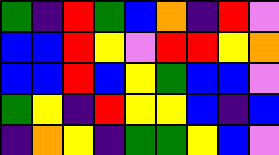[["green", "indigo", "red", "green", "blue", "orange", "indigo", "red", "violet"], ["blue", "blue", "red", "yellow", "violet", "red", "red", "yellow", "orange"], ["blue", "blue", "red", "blue", "yellow", "green", "blue", "blue", "violet"], ["green", "yellow", "indigo", "red", "yellow", "yellow", "blue", "indigo", "blue"], ["indigo", "orange", "yellow", "indigo", "green", "green", "yellow", "blue", "violet"]]